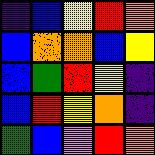[["indigo", "blue", "yellow", "red", "orange"], ["blue", "orange", "orange", "blue", "yellow"], ["blue", "green", "red", "yellow", "indigo"], ["blue", "red", "yellow", "orange", "indigo"], ["green", "blue", "violet", "red", "orange"]]